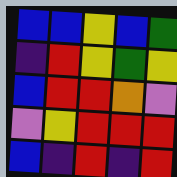[["blue", "blue", "yellow", "blue", "green"], ["indigo", "red", "yellow", "green", "yellow"], ["blue", "red", "red", "orange", "violet"], ["violet", "yellow", "red", "red", "red"], ["blue", "indigo", "red", "indigo", "red"]]